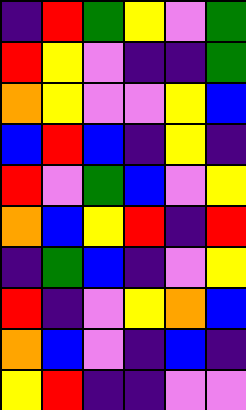[["indigo", "red", "green", "yellow", "violet", "green"], ["red", "yellow", "violet", "indigo", "indigo", "green"], ["orange", "yellow", "violet", "violet", "yellow", "blue"], ["blue", "red", "blue", "indigo", "yellow", "indigo"], ["red", "violet", "green", "blue", "violet", "yellow"], ["orange", "blue", "yellow", "red", "indigo", "red"], ["indigo", "green", "blue", "indigo", "violet", "yellow"], ["red", "indigo", "violet", "yellow", "orange", "blue"], ["orange", "blue", "violet", "indigo", "blue", "indigo"], ["yellow", "red", "indigo", "indigo", "violet", "violet"]]